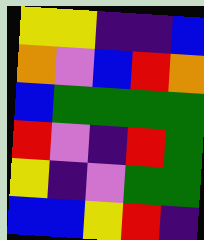[["yellow", "yellow", "indigo", "indigo", "blue"], ["orange", "violet", "blue", "red", "orange"], ["blue", "green", "green", "green", "green"], ["red", "violet", "indigo", "red", "green"], ["yellow", "indigo", "violet", "green", "green"], ["blue", "blue", "yellow", "red", "indigo"]]